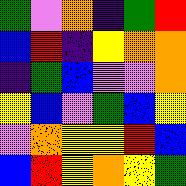[["green", "violet", "orange", "indigo", "green", "red"], ["blue", "red", "indigo", "yellow", "orange", "orange"], ["indigo", "green", "blue", "violet", "violet", "orange"], ["yellow", "blue", "violet", "green", "blue", "yellow"], ["violet", "orange", "yellow", "yellow", "red", "blue"], ["blue", "red", "yellow", "orange", "yellow", "green"]]